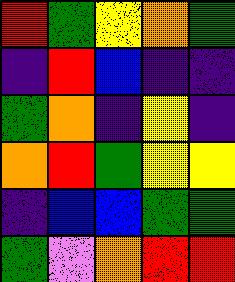[["red", "green", "yellow", "orange", "green"], ["indigo", "red", "blue", "indigo", "indigo"], ["green", "orange", "indigo", "yellow", "indigo"], ["orange", "red", "green", "yellow", "yellow"], ["indigo", "blue", "blue", "green", "green"], ["green", "violet", "orange", "red", "red"]]